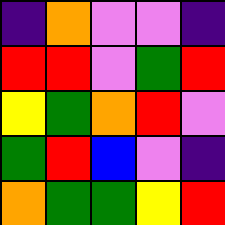[["indigo", "orange", "violet", "violet", "indigo"], ["red", "red", "violet", "green", "red"], ["yellow", "green", "orange", "red", "violet"], ["green", "red", "blue", "violet", "indigo"], ["orange", "green", "green", "yellow", "red"]]